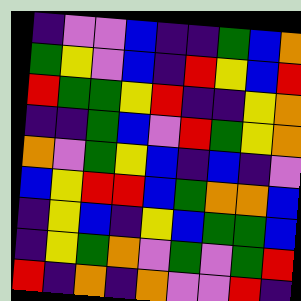[["indigo", "violet", "violet", "blue", "indigo", "indigo", "green", "blue", "orange"], ["green", "yellow", "violet", "blue", "indigo", "red", "yellow", "blue", "red"], ["red", "green", "green", "yellow", "red", "indigo", "indigo", "yellow", "orange"], ["indigo", "indigo", "green", "blue", "violet", "red", "green", "yellow", "orange"], ["orange", "violet", "green", "yellow", "blue", "indigo", "blue", "indigo", "violet"], ["blue", "yellow", "red", "red", "blue", "green", "orange", "orange", "blue"], ["indigo", "yellow", "blue", "indigo", "yellow", "blue", "green", "green", "blue"], ["indigo", "yellow", "green", "orange", "violet", "green", "violet", "green", "red"], ["red", "indigo", "orange", "indigo", "orange", "violet", "violet", "red", "indigo"]]